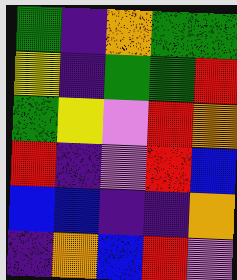[["green", "indigo", "orange", "green", "green"], ["yellow", "indigo", "green", "green", "red"], ["green", "yellow", "violet", "red", "orange"], ["red", "indigo", "violet", "red", "blue"], ["blue", "blue", "indigo", "indigo", "orange"], ["indigo", "orange", "blue", "red", "violet"]]